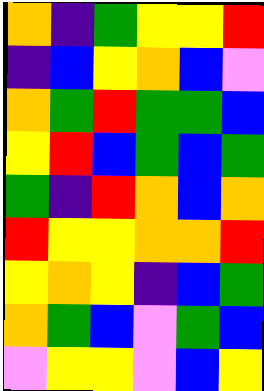[["orange", "indigo", "green", "yellow", "yellow", "red"], ["indigo", "blue", "yellow", "orange", "blue", "violet"], ["orange", "green", "red", "green", "green", "blue"], ["yellow", "red", "blue", "green", "blue", "green"], ["green", "indigo", "red", "orange", "blue", "orange"], ["red", "yellow", "yellow", "orange", "orange", "red"], ["yellow", "orange", "yellow", "indigo", "blue", "green"], ["orange", "green", "blue", "violet", "green", "blue"], ["violet", "yellow", "yellow", "violet", "blue", "yellow"]]